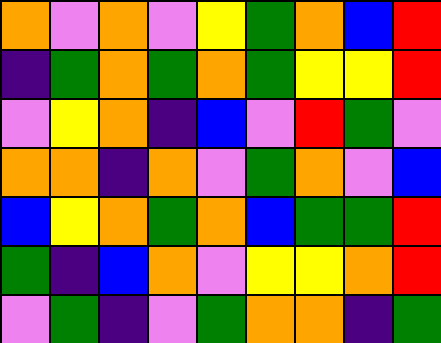[["orange", "violet", "orange", "violet", "yellow", "green", "orange", "blue", "red"], ["indigo", "green", "orange", "green", "orange", "green", "yellow", "yellow", "red"], ["violet", "yellow", "orange", "indigo", "blue", "violet", "red", "green", "violet"], ["orange", "orange", "indigo", "orange", "violet", "green", "orange", "violet", "blue"], ["blue", "yellow", "orange", "green", "orange", "blue", "green", "green", "red"], ["green", "indigo", "blue", "orange", "violet", "yellow", "yellow", "orange", "red"], ["violet", "green", "indigo", "violet", "green", "orange", "orange", "indigo", "green"]]